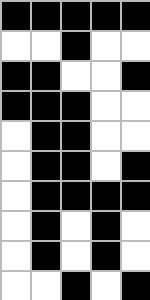[["black", "black", "black", "black", "black"], ["white", "white", "black", "white", "white"], ["black", "black", "white", "white", "black"], ["black", "black", "black", "white", "white"], ["white", "black", "black", "white", "white"], ["white", "black", "black", "white", "black"], ["white", "black", "black", "black", "black"], ["white", "black", "white", "black", "white"], ["white", "black", "white", "black", "white"], ["white", "white", "black", "white", "black"]]